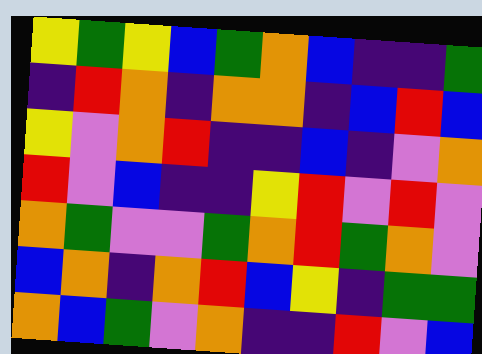[["yellow", "green", "yellow", "blue", "green", "orange", "blue", "indigo", "indigo", "green"], ["indigo", "red", "orange", "indigo", "orange", "orange", "indigo", "blue", "red", "blue"], ["yellow", "violet", "orange", "red", "indigo", "indigo", "blue", "indigo", "violet", "orange"], ["red", "violet", "blue", "indigo", "indigo", "yellow", "red", "violet", "red", "violet"], ["orange", "green", "violet", "violet", "green", "orange", "red", "green", "orange", "violet"], ["blue", "orange", "indigo", "orange", "red", "blue", "yellow", "indigo", "green", "green"], ["orange", "blue", "green", "violet", "orange", "indigo", "indigo", "red", "violet", "blue"]]